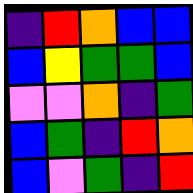[["indigo", "red", "orange", "blue", "blue"], ["blue", "yellow", "green", "green", "blue"], ["violet", "violet", "orange", "indigo", "green"], ["blue", "green", "indigo", "red", "orange"], ["blue", "violet", "green", "indigo", "red"]]